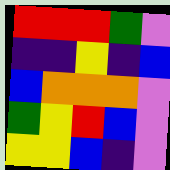[["red", "red", "red", "green", "violet"], ["indigo", "indigo", "yellow", "indigo", "blue"], ["blue", "orange", "orange", "orange", "violet"], ["green", "yellow", "red", "blue", "violet"], ["yellow", "yellow", "blue", "indigo", "violet"]]